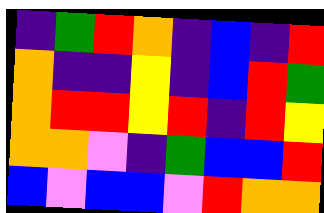[["indigo", "green", "red", "orange", "indigo", "blue", "indigo", "red"], ["orange", "indigo", "indigo", "yellow", "indigo", "blue", "red", "green"], ["orange", "red", "red", "yellow", "red", "indigo", "red", "yellow"], ["orange", "orange", "violet", "indigo", "green", "blue", "blue", "red"], ["blue", "violet", "blue", "blue", "violet", "red", "orange", "orange"]]